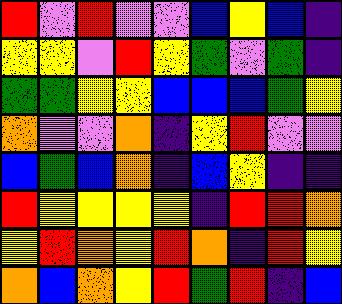[["red", "violet", "red", "violet", "violet", "blue", "yellow", "blue", "indigo"], ["yellow", "yellow", "violet", "red", "yellow", "green", "violet", "green", "indigo"], ["green", "green", "yellow", "yellow", "blue", "blue", "blue", "green", "yellow"], ["orange", "violet", "violet", "orange", "indigo", "yellow", "red", "violet", "violet"], ["blue", "green", "blue", "orange", "indigo", "blue", "yellow", "indigo", "indigo"], ["red", "yellow", "yellow", "yellow", "yellow", "indigo", "red", "red", "orange"], ["yellow", "red", "orange", "yellow", "red", "orange", "indigo", "red", "yellow"], ["orange", "blue", "orange", "yellow", "red", "green", "red", "indigo", "blue"]]